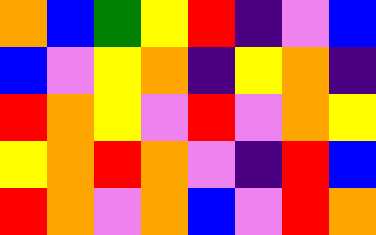[["orange", "blue", "green", "yellow", "red", "indigo", "violet", "blue"], ["blue", "violet", "yellow", "orange", "indigo", "yellow", "orange", "indigo"], ["red", "orange", "yellow", "violet", "red", "violet", "orange", "yellow"], ["yellow", "orange", "red", "orange", "violet", "indigo", "red", "blue"], ["red", "orange", "violet", "orange", "blue", "violet", "red", "orange"]]